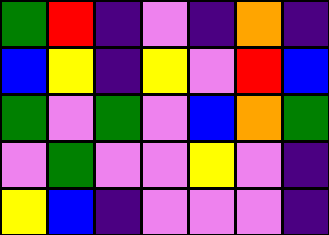[["green", "red", "indigo", "violet", "indigo", "orange", "indigo"], ["blue", "yellow", "indigo", "yellow", "violet", "red", "blue"], ["green", "violet", "green", "violet", "blue", "orange", "green"], ["violet", "green", "violet", "violet", "yellow", "violet", "indigo"], ["yellow", "blue", "indigo", "violet", "violet", "violet", "indigo"]]